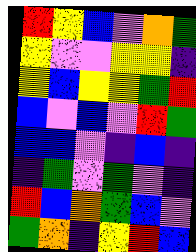[["red", "yellow", "blue", "violet", "orange", "green"], ["yellow", "violet", "violet", "yellow", "yellow", "indigo"], ["yellow", "blue", "yellow", "yellow", "green", "red"], ["blue", "violet", "blue", "violet", "red", "green"], ["blue", "blue", "violet", "indigo", "blue", "indigo"], ["indigo", "green", "violet", "green", "violet", "indigo"], ["red", "blue", "orange", "green", "blue", "violet"], ["green", "orange", "indigo", "yellow", "red", "blue"]]